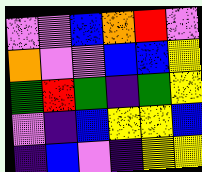[["violet", "violet", "blue", "orange", "red", "violet"], ["orange", "violet", "violet", "blue", "blue", "yellow"], ["green", "red", "green", "indigo", "green", "yellow"], ["violet", "indigo", "blue", "yellow", "yellow", "blue"], ["indigo", "blue", "violet", "indigo", "yellow", "yellow"]]